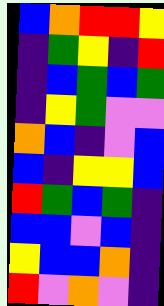[["blue", "orange", "red", "red", "yellow"], ["indigo", "green", "yellow", "indigo", "red"], ["indigo", "blue", "green", "blue", "green"], ["indigo", "yellow", "green", "violet", "violet"], ["orange", "blue", "indigo", "violet", "blue"], ["blue", "indigo", "yellow", "yellow", "blue"], ["red", "green", "blue", "green", "indigo"], ["blue", "blue", "violet", "blue", "indigo"], ["yellow", "blue", "blue", "orange", "indigo"], ["red", "violet", "orange", "violet", "indigo"]]